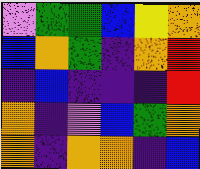[["violet", "green", "green", "blue", "yellow", "orange"], ["blue", "orange", "green", "indigo", "orange", "red"], ["indigo", "blue", "indigo", "indigo", "indigo", "red"], ["orange", "indigo", "violet", "blue", "green", "orange"], ["orange", "indigo", "orange", "orange", "indigo", "blue"]]